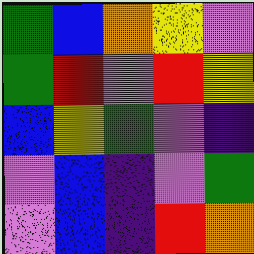[["green", "blue", "orange", "yellow", "violet"], ["green", "red", "violet", "red", "yellow"], ["blue", "yellow", "green", "violet", "indigo"], ["violet", "blue", "indigo", "violet", "green"], ["violet", "blue", "indigo", "red", "orange"]]